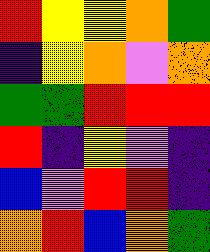[["red", "yellow", "yellow", "orange", "green"], ["indigo", "yellow", "orange", "violet", "orange"], ["green", "green", "red", "red", "red"], ["red", "indigo", "yellow", "violet", "indigo"], ["blue", "violet", "red", "red", "indigo"], ["orange", "red", "blue", "orange", "green"]]